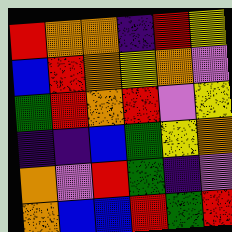[["red", "orange", "orange", "indigo", "red", "yellow"], ["blue", "red", "orange", "yellow", "orange", "violet"], ["green", "red", "orange", "red", "violet", "yellow"], ["indigo", "indigo", "blue", "green", "yellow", "orange"], ["orange", "violet", "red", "green", "indigo", "violet"], ["orange", "blue", "blue", "red", "green", "red"]]